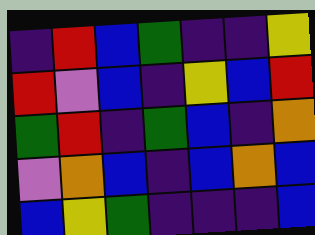[["indigo", "red", "blue", "green", "indigo", "indigo", "yellow"], ["red", "violet", "blue", "indigo", "yellow", "blue", "red"], ["green", "red", "indigo", "green", "blue", "indigo", "orange"], ["violet", "orange", "blue", "indigo", "blue", "orange", "blue"], ["blue", "yellow", "green", "indigo", "indigo", "indigo", "blue"]]